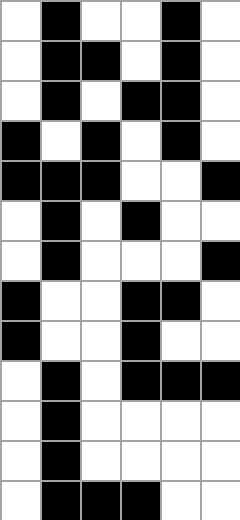[["white", "black", "white", "white", "black", "white"], ["white", "black", "black", "white", "black", "white"], ["white", "black", "white", "black", "black", "white"], ["black", "white", "black", "white", "black", "white"], ["black", "black", "black", "white", "white", "black"], ["white", "black", "white", "black", "white", "white"], ["white", "black", "white", "white", "white", "black"], ["black", "white", "white", "black", "black", "white"], ["black", "white", "white", "black", "white", "white"], ["white", "black", "white", "black", "black", "black"], ["white", "black", "white", "white", "white", "white"], ["white", "black", "white", "white", "white", "white"], ["white", "black", "black", "black", "white", "white"]]